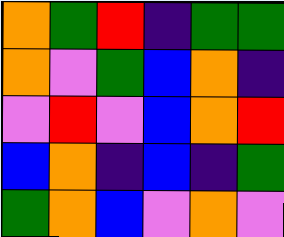[["orange", "green", "red", "indigo", "green", "green"], ["orange", "violet", "green", "blue", "orange", "indigo"], ["violet", "red", "violet", "blue", "orange", "red"], ["blue", "orange", "indigo", "blue", "indigo", "green"], ["green", "orange", "blue", "violet", "orange", "violet"]]